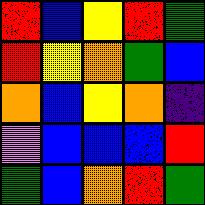[["red", "blue", "yellow", "red", "green"], ["red", "yellow", "orange", "green", "blue"], ["orange", "blue", "yellow", "orange", "indigo"], ["violet", "blue", "blue", "blue", "red"], ["green", "blue", "orange", "red", "green"]]